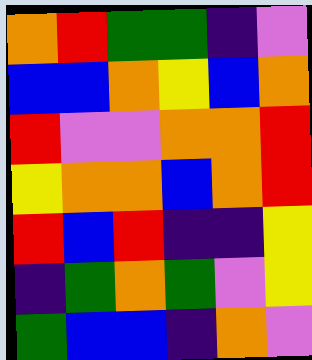[["orange", "red", "green", "green", "indigo", "violet"], ["blue", "blue", "orange", "yellow", "blue", "orange"], ["red", "violet", "violet", "orange", "orange", "red"], ["yellow", "orange", "orange", "blue", "orange", "red"], ["red", "blue", "red", "indigo", "indigo", "yellow"], ["indigo", "green", "orange", "green", "violet", "yellow"], ["green", "blue", "blue", "indigo", "orange", "violet"]]